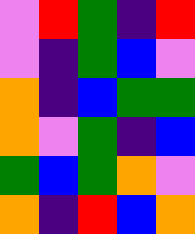[["violet", "red", "green", "indigo", "red"], ["violet", "indigo", "green", "blue", "violet"], ["orange", "indigo", "blue", "green", "green"], ["orange", "violet", "green", "indigo", "blue"], ["green", "blue", "green", "orange", "violet"], ["orange", "indigo", "red", "blue", "orange"]]